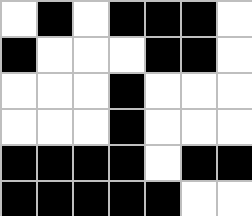[["white", "black", "white", "black", "black", "black", "white"], ["black", "white", "white", "white", "black", "black", "white"], ["white", "white", "white", "black", "white", "white", "white"], ["white", "white", "white", "black", "white", "white", "white"], ["black", "black", "black", "black", "white", "black", "black"], ["black", "black", "black", "black", "black", "white", "white"]]